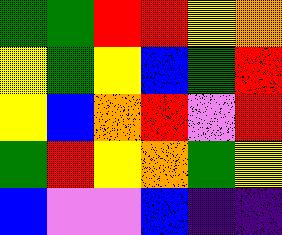[["green", "green", "red", "red", "yellow", "orange"], ["yellow", "green", "yellow", "blue", "green", "red"], ["yellow", "blue", "orange", "red", "violet", "red"], ["green", "red", "yellow", "orange", "green", "yellow"], ["blue", "violet", "violet", "blue", "indigo", "indigo"]]